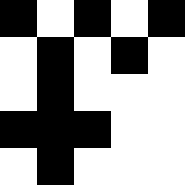[["black", "white", "black", "white", "black"], ["white", "black", "white", "black", "white"], ["white", "black", "white", "white", "white"], ["black", "black", "black", "white", "white"], ["white", "black", "white", "white", "white"]]